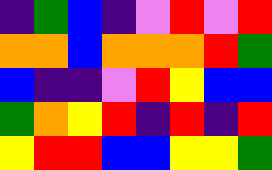[["indigo", "green", "blue", "indigo", "violet", "red", "violet", "red"], ["orange", "orange", "blue", "orange", "orange", "orange", "red", "green"], ["blue", "indigo", "indigo", "violet", "red", "yellow", "blue", "blue"], ["green", "orange", "yellow", "red", "indigo", "red", "indigo", "red"], ["yellow", "red", "red", "blue", "blue", "yellow", "yellow", "green"]]